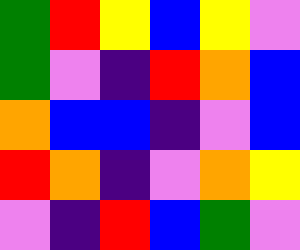[["green", "red", "yellow", "blue", "yellow", "violet"], ["green", "violet", "indigo", "red", "orange", "blue"], ["orange", "blue", "blue", "indigo", "violet", "blue"], ["red", "orange", "indigo", "violet", "orange", "yellow"], ["violet", "indigo", "red", "blue", "green", "violet"]]